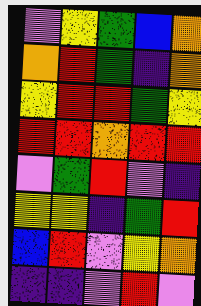[["violet", "yellow", "green", "blue", "orange"], ["orange", "red", "green", "indigo", "orange"], ["yellow", "red", "red", "green", "yellow"], ["red", "red", "orange", "red", "red"], ["violet", "green", "red", "violet", "indigo"], ["yellow", "yellow", "indigo", "green", "red"], ["blue", "red", "violet", "yellow", "orange"], ["indigo", "indigo", "violet", "red", "violet"]]